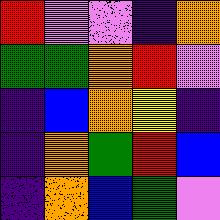[["red", "violet", "violet", "indigo", "orange"], ["green", "green", "orange", "red", "violet"], ["indigo", "blue", "orange", "yellow", "indigo"], ["indigo", "orange", "green", "red", "blue"], ["indigo", "orange", "blue", "green", "violet"]]